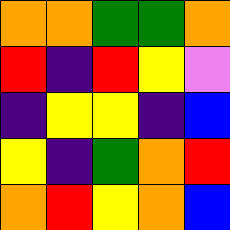[["orange", "orange", "green", "green", "orange"], ["red", "indigo", "red", "yellow", "violet"], ["indigo", "yellow", "yellow", "indigo", "blue"], ["yellow", "indigo", "green", "orange", "red"], ["orange", "red", "yellow", "orange", "blue"]]